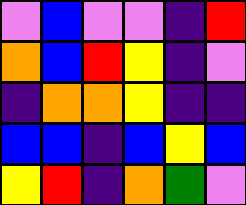[["violet", "blue", "violet", "violet", "indigo", "red"], ["orange", "blue", "red", "yellow", "indigo", "violet"], ["indigo", "orange", "orange", "yellow", "indigo", "indigo"], ["blue", "blue", "indigo", "blue", "yellow", "blue"], ["yellow", "red", "indigo", "orange", "green", "violet"]]